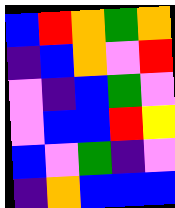[["blue", "red", "orange", "green", "orange"], ["indigo", "blue", "orange", "violet", "red"], ["violet", "indigo", "blue", "green", "violet"], ["violet", "blue", "blue", "red", "yellow"], ["blue", "violet", "green", "indigo", "violet"], ["indigo", "orange", "blue", "blue", "blue"]]